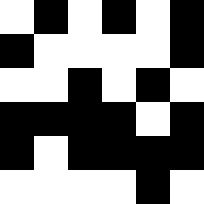[["white", "black", "white", "black", "white", "black"], ["black", "white", "white", "white", "white", "black"], ["white", "white", "black", "white", "black", "white"], ["black", "black", "black", "black", "white", "black"], ["black", "white", "black", "black", "black", "black"], ["white", "white", "white", "white", "black", "white"]]